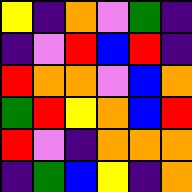[["yellow", "indigo", "orange", "violet", "green", "indigo"], ["indigo", "violet", "red", "blue", "red", "indigo"], ["red", "orange", "orange", "violet", "blue", "orange"], ["green", "red", "yellow", "orange", "blue", "red"], ["red", "violet", "indigo", "orange", "orange", "orange"], ["indigo", "green", "blue", "yellow", "indigo", "orange"]]